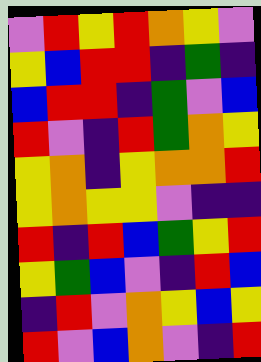[["violet", "red", "yellow", "red", "orange", "yellow", "violet"], ["yellow", "blue", "red", "red", "indigo", "green", "indigo"], ["blue", "red", "red", "indigo", "green", "violet", "blue"], ["red", "violet", "indigo", "red", "green", "orange", "yellow"], ["yellow", "orange", "indigo", "yellow", "orange", "orange", "red"], ["yellow", "orange", "yellow", "yellow", "violet", "indigo", "indigo"], ["red", "indigo", "red", "blue", "green", "yellow", "red"], ["yellow", "green", "blue", "violet", "indigo", "red", "blue"], ["indigo", "red", "violet", "orange", "yellow", "blue", "yellow"], ["red", "violet", "blue", "orange", "violet", "indigo", "red"]]